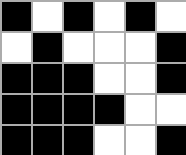[["black", "white", "black", "white", "black", "white"], ["white", "black", "white", "white", "white", "black"], ["black", "black", "black", "white", "white", "black"], ["black", "black", "black", "black", "white", "white"], ["black", "black", "black", "white", "white", "black"]]